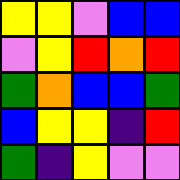[["yellow", "yellow", "violet", "blue", "blue"], ["violet", "yellow", "red", "orange", "red"], ["green", "orange", "blue", "blue", "green"], ["blue", "yellow", "yellow", "indigo", "red"], ["green", "indigo", "yellow", "violet", "violet"]]